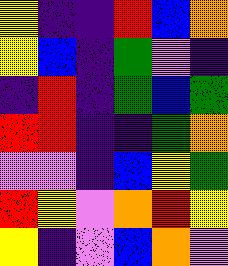[["yellow", "indigo", "indigo", "red", "blue", "orange"], ["yellow", "blue", "indigo", "green", "violet", "indigo"], ["indigo", "red", "indigo", "green", "blue", "green"], ["red", "red", "indigo", "indigo", "green", "orange"], ["violet", "violet", "indigo", "blue", "yellow", "green"], ["red", "yellow", "violet", "orange", "red", "yellow"], ["yellow", "indigo", "violet", "blue", "orange", "violet"]]